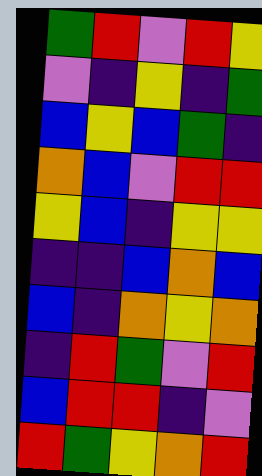[["green", "red", "violet", "red", "yellow"], ["violet", "indigo", "yellow", "indigo", "green"], ["blue", "yellow", "blue", "green", "indigo"], ["orange", "blue", "violet", "red", "red"], ["yellow", "blue", "indigo", "yellow", "yellow"], ["indigo", "indigo", "blue", "orange", "blue"], ["blue", "indigo", "orange", "yellow", "orange"], ["indigo", "red", "green", "violet", "red"], ["blue", "red", "red", "indigo", "violet"], ["red", "green", "yellow", "orange", "red"]]